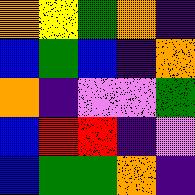[["orange", "yellow", "green", "orange", "indigo"], ["blue", "green", "blue", "indigo", "orange"], ["orange", "indigo", "violet", "violet", "green"], ["blue", "red", "red", "indigo", "violet"], ["blue", "green", "green", "orange", "indigo"]]